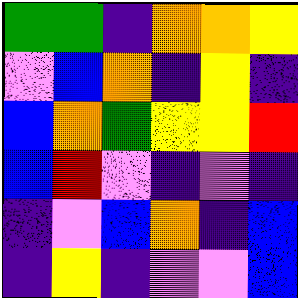[["green", "green", "indigo", "orange", "orange", "yellow"], ["violet", "blue", "orange", "indigo", "yellow", "indigo"], ["blue", "orange", "green", "yellow", "yellow", "red"], ["blue", "red", "violet", "indigo", "violet", "indigo"], ["indigo", "violet", "blue", "orange", "indigo", "blue"], ["indigo", "yellow", "indigo", "violet", "violet", "blue"]]